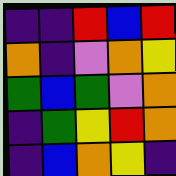[["indigo", "indigo", "red", "blue", "red"], ["orange", "indigo", "violet", "orange", "yellow"], ["green", "blue", "green", "violet", "orange"], ["indigo", "green", "yellow", "red", "orange"], ["indigo", "blue", "orange", "yellow", "indigo"]]